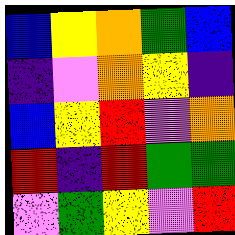[["blue", "yellow", "orange", "green", "blue"], ["indigo", "violet", "orange", "yellow", "indigo"], ["blue", "yellow", "red", "violet", "orange"], ["red", "indigo", "red", "green", "green"], ["violet", "green", "yellow", "violet", "red"]]